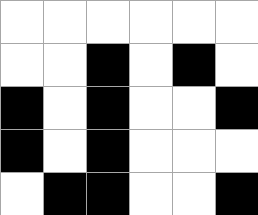[["white", "white", "white", "white", "white", "white"], ["white", "white", "black", "white", "black", "white"], ["black", "white", "black", "white", "white", "black"], ["black", "white", "black", "white", "white", "white"], ["white", "black", "black", "white", "white", "black"]]